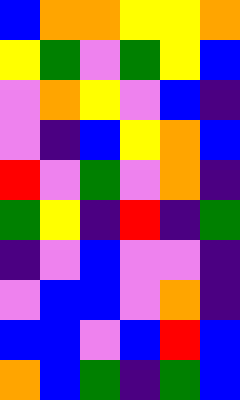[["blue", "orange", "orange", "yellow", "yellow", "orange"], ["yellow", "green", "violet", "green", "yellow", "blue"], ["violet", "orange", "yellow", "violet", "blue", "indigo"], ["violet", "indigo", "blue", "yellow", "orange", "blue"], ["red", "violet", "green", "violet", "orange", "indigo"], ["green", "yellow", "indigo", "red", "indigo", "green"], ["indigo", "violet", "blue", "violet", "violet", "indigo"], ["violet", "blue", "blue", "violet", "orange", "indigo"], ["blue", "blue", "violet", "blue", "red", "blue"], ["orange", "blue", "green", "indigo", "green", "blue"]]